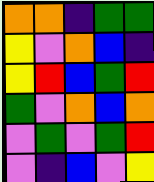[["orange", "orange", "indigo", "green", "green"], ["yellow", "violet", "orange", "blue", "indigo"], ["yellow", "red", "blue", "green", "red"], ["green", "violet", "orange", "blue", "orange"], ["violet", "green", "violet", "green", "red"], ["violet", "indigo", "blue", "violet", "yellow"]]